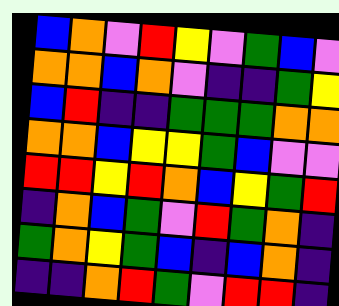[["blue", "orange", "violet", "red", "yellow", "violet", "green", "blue", "violet"], ["orange", "orange", "blue", "orange", "violet", "indigo", "indigo", "green", "yellow"], ["blue", "red", "indigo", "indigo", "green", "green", "green", "orange", "orange"], ["orange", "orange", "blue", "yellow", "yellow", "green", "blue", "violet", "violet"], ["red", "red", "yellow", "red", "orange", "blue", "yellow", "green", "red"], ["indigo", "orange", "blue", "green", "violet", "red", "green", "orange", "indigo"], ["green", "orange", "yellow", "green", "blue", "indigo", "blue", "orange", "indigo"], ["indigo", "indigo", "orange", "red", "green", "violet", "red", "red", "indigo"]]